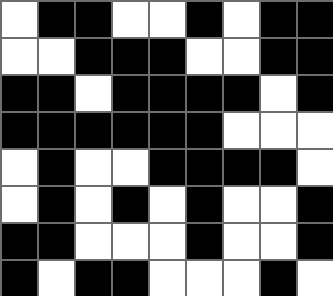[["white", "black", "black", "white", "white", "black", "white", "black", "black"], ["white", "white", "black", "black", "black", "white", "white", "black", "black"], ["black", "black", "white", "black", "black", "black", "black", "white", "black"], ["black", "black", "black", "black", "black", "black", "white", "white", "white"], ["white", "black", "white", "white", "black", "black", "black", "black", "white"], ["white", "black", "white", "black", "white", "black", "white", "white", "black"], ["black", "black", "white", "white", "white", "black", "white", "white", "black"], ["black", "white", "black", "black", "white", "white", "white", "black", "white"]]